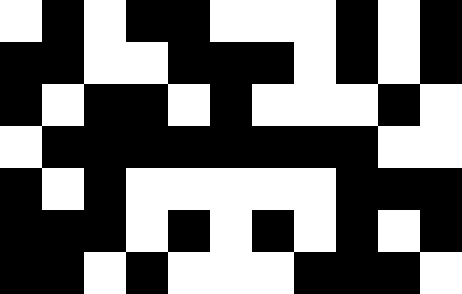[["white", "black", "white", "black", "black", "white", "white", "white", "black", "white", "black"], ["black", "black", "white", "white", "black", "black", "black", "white", "black", "white", "black"], ["black", "white", "black", "black", "white", "black", "white", "white", "white", "black", "white"], ["white", "black", "black", "black", "black", "black", "black", "black", "black", "white", "white"], ["black", "white", "black", "white", "white", "white", "white", "white", "black", "black", "black"], ["black", "black", "black", "white", "black", "white", "black", "white", "black", "white", "black"], ["black", "black", "white", "black", "white", "white", "white", "black", "black", "black", "white"]]